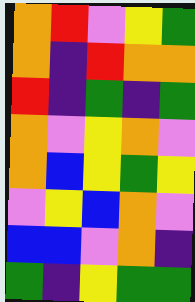[["orange", "red", "violet", "yellow", "green"], ["orange", "indigo", "red", "orange", "orange"], ["red", "indigo", "green", "indigo", "green"], ["orange", "violet", "yellow", "orange", "violet"], ["orange", "blue", "yellow", "green", "yellow"], ["violet", "yellow", "blue", "orange", "violet"], ["blue", "blue", "violet", "orange", "indigo"], ["green", "indigo", "yellow", "green", "green"]]